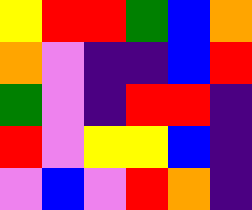[["yellow", "red", "red", "green", "blue", "orange"], ["orange", "violet", "indigo", "indigo", "blue", "red"], ["green", "violet", "indigo", "red", "red", "indigo"], ["red", "violet", "yellow", "yellow", "blue", "indigo"], ["violet", "blue", "violet", "red", "orange", "indigo"]]